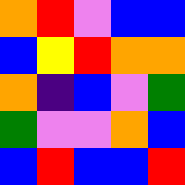[["orange", "red", "violet", "blue", "blue"], ["blue", "yellow", "red", "orange", "orange"], ["orange", "indigo", "blue", "violet", "green"], ["green", "violet", "violet", "orange", "blue"], ["blue", "red", "blue", "blue", "red"]]